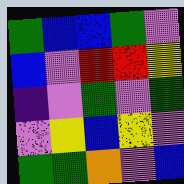[["green", "blue", "blue", "green", "violet"], ["blue", "violet", "red", "red", "yellow"], ["indigo", "violet", "green", "violet", "green"], ["violet", "yellow", "blue", "yellow", "violet"], ["green", "green", "orange", "violet", "blue"]]